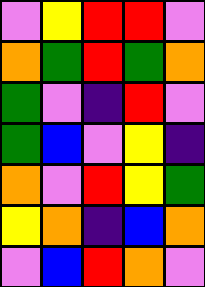[["violet", "yellow", "red", "red", "violet"], ["orange", "green", "red", "green", "orange"], ["green", "violet", "indigo", "red", "violet"], ["green", "blue", "violet", "yellow", "indigo"], ["orange", "violet", "red", "yellow", "green"], ["yellow", "orange", "indigo", "blue", "orange"], ["violet", "blue", "red", "orange", "violet"]]